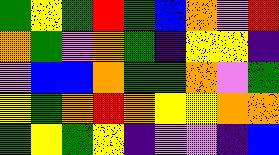[["green", "yellow", "green", "red", "green", "blue", "orange", "violet", "red"], ["orange", "green", "violet", "orange", "green", "indigo", "yellow", "yellow", "indigo"], ["violet", "blue", "blue", "orange", "green", "green", "orange", "violet", "green"], ["yellow", "green", "orange", "red", "orange", "yellow", "yellow", "orange", "orange"], ["green", "yellow", "green", "yellow", "indigo", "violet", "violet", "indigo", "blue"]]